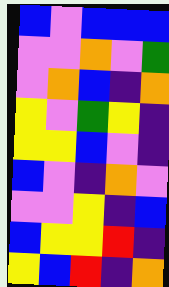[["blue", "violet", "blue", "blue", "blue"], ["violet", "violet", "orange", "violet", "green"], ["violet", "orange", "blue", "indigo", "orange"], ["yellow", "violet", "green", "yellow", "indigo"], ["yellow", "yellow", "blue", "violet", "indigo"], ["blue", "violet", "indigo", "orange", "violet"], ["violet", "violet", "yellow", "indigo", "blue"], ["blue", "yellow", "yellow", "red", "indigo"], ["yellow", "blue", "red", "indigo", "orange"]]